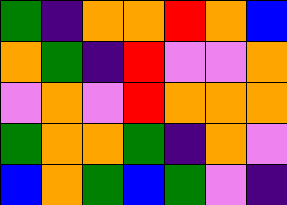[["green", "indigo", "orange", "orange", "red", "orange", "blue"], ["orange", "green", "indigo", "red", "violet", "violet", "orange"], ["violet", "orange", "violet", "red", "orange", "orange", "orange"], ["green", "orange", "orange", "green", "indigo", "orange", "violet"], ["blue", "orange", "green", "blue", "green", "violet", "indigo"]]